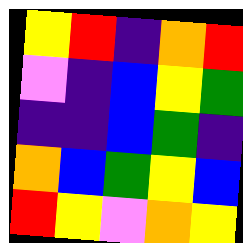[["yellow", "red", "indigo", "orange", "red"], ["violet", "indigo", "blue", "yellow", "green"], ["indigo", "indigo", "blue", "green", "indigo"], ["orange", "blue", "green", "yellow", "blue"], ["red", "yellow", "violet", "orange", "yellow"]]